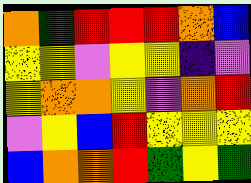[["orange", "green", "red", "red", "red", "orange", "blue"], ["yellow", "yellow", "violet", "yellow", "yellow", "indigo", "violet"], ["yellow", "orange", "orange", "yellow", "violet", "orange", "red"], ["violet", "yellow", "blue", "red", "yellow", "yellow", "yellow"], ["blue", "orange", "orange", "red", "green", "yellow", "green"]]